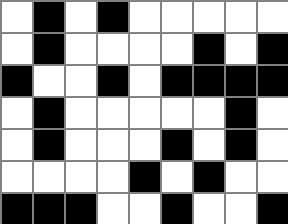[["white", "black", "white", "black", "white", "white", "white", "white", "white"], ["white", "black", "white", "white", "white", "white", "black", "white", "black"], ["black", "white", "white", "black", "white", "black", "black", "black", "black"], ["white", "black", "white", "white", "white", "white", "white", "black", "white"], ["white", "black", "white", "white", "white", "black", "white", "black", "white"], ["white", "white", "white", "white", "black", "white", "black", "white", "white"], ["black", "black", "black", "white", "white", "black", "white", "white", "black"]]